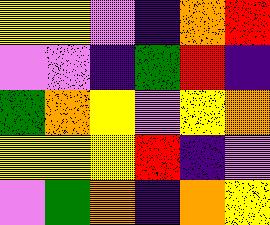[["yellow", "yellow", "violet", "indigo", "orange", "red"], ["violet", "violet", "indigo", "green", "red", "indigo"], ["green", "orange", "yellow", "violet", "yellow", "orange"], ["yellow", "yellow", "yellow", "red", "indigo", "violet"], ["violet", "green", "orange", "indigo", "orange", "yellow"]]